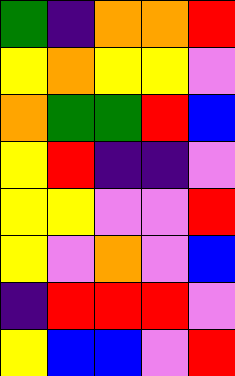[["green", "indigo", "orange", "orange", "red"], ["yellow", "orange", "yellow", "yellow", "violet"], ["orange", "green", "green", "red", "blue"], ["yellow", "red", "indigo", "indigo", "violet"], ["yellow", "yellow", "violet", "violet", "red"], ["yellow", "violet", "orange", "violet", "blue"], ["indigo", "red", "red", "red", "violet"], ["yellow", "blue", "blue", "violet", "red"]]